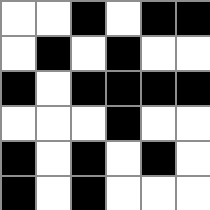[["white", "white", "black", "white", "black", "black"], ["white", "black", "white", "black", "white", "white"], ["black", "white", "black", "black", "black", "black"], ["white", "white", "white", "black", "white", "white"], ["black", "white", "black", "white", "black", "white"], ["black", "white", "black", "white", "white", "white"]]